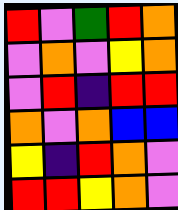[["red", "violet", "green", "red", "orange"], ["violet", "orange", "violet", "yellow", "orange"], ["violet", "red", "indigo", "red", "red"], ["orange", "violet", "orange", "blue", "blue"], ["yellow", "indigo", "red", "orange", "violet"], ["red", "red", "yellow", "orange", "violet"]]